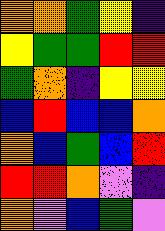[["orange", "orange", "green", "yellow", "indigo"], ["yellow", "green", "green", "red", "red"], ["green", "orange", "indigo", "yellow", "yellow"], ["blue", "red", "blue", "blue", "orange"], ["orange", "blue", "green", "blue", "red"], ["red", "red", "orange", "violet", "indigo"], ["orange", "violet", "blue", "green", "violet"]]